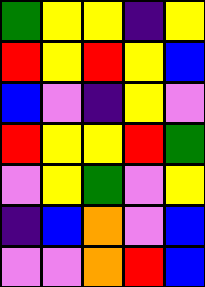[["green", "yellow", "yellow", "indigo", "yellow"], ["red", "yellow", "red", "yellow", "blue"], ["blue", "violet", "indigo", "yellow", "violet"], ["red", "yellow", "yellow", "red", "green"], ["violet", "yellow", "green", "violet", "yellow"], ["indigo", "blue", "orange", "violet", "blue"], ["violet", "violet", "orange", "red", "blue"]]